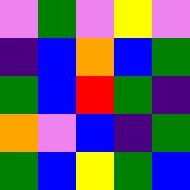[["violet", "green", "violet", "yellow", "violet"], ["indigo", "blue", "orange", "blue", "green"], ["green", "blue", "red", "green", "indigo"], ["orange", "violet", "blue", "indigo", "green"], ["green", "blue", "yellow", "green", "blue"]]